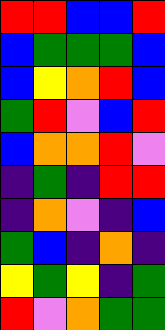[["red", "red", "blue", "blue", "red"], ["blue", "green", "green", "green", "blue"], ["blue", "yellow", "orange", "red", "blue"], ["green", "red", "violet", "blue", "red"], ["blue", "orange", "orange", "red", "violet"], ["indigo", "green", "indigo", "red", "red"], ["indigo", "orange", "violet", "indigo", "blue"], ["green", "blue", "indigo", "orange", "indigo"], ["yellow", "green", "yellow", "indigo", "green"], ["red", "violet", "orange", "green", "green"]]